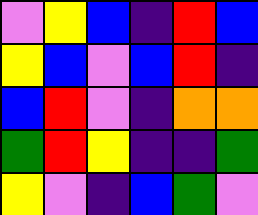[["violet", "yellow", "blue", "indigo", "red", "blue"], ["yellow", "blue", "violet", "blue", "red", "indigo"], ["blue", "red", "violet", "indigo", "orange", "orange"], ["green", "red", "yellow", "indigo", "indigo", "green"], ["yellow", "violet", "indigo", "blue", "green", "violet"]]